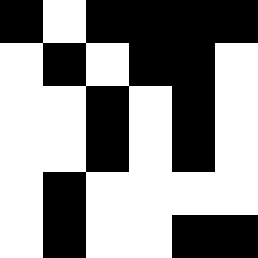[["black", "white", "black", "black", "black", "black"], ["white", "black", "white", "black", "black", "white"], ["white", "white", "black", "white", "black", "white"], ["white", "white", "black", "white", "black", "white"], ["white", "black", "white", "white", "white", "white"], ["white", "black", "white", "white", "black", "black"]]